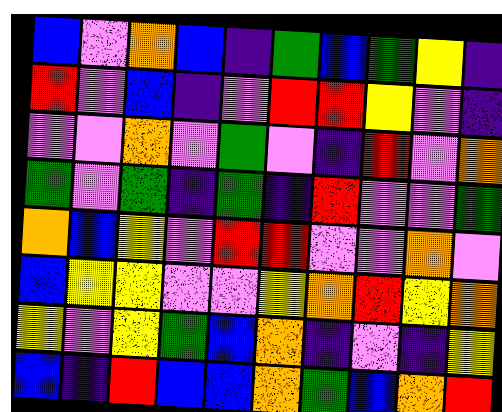[["blue", "violet", "orange", "blue", "indigo", "green", "blue", "green", "yellow", "indigo"], ["red", "violet", "blue", "indigo", "violet", "red", "red", "yellow", "violet", "indigo"], ["violet", "violet", "orange", "violet", "green", "violet", "indigo", "red", "violet", "orange"], ["green", "violet", "green", "indigo", "green", "indigo", "red", "violet", "violet", "green"], ["orange", "blue", "yellow", "violet", "red", "red", "violet", "violet", "orange", "violet"], ["blue", "yellow", "yellow", "violet", "violet", "yellow", "orange", "red", "yellow", "orange"], ["yellow", "violet", "yellow", "green", "blue", "orange", "indigo", "violet", "indigo", "yellow"], ["blue", "indigo", "red", "blue", "blue", "orange", "green", "blue", "orange", "red"]]